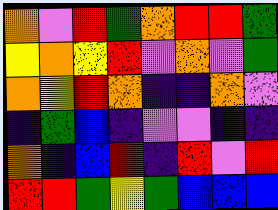[["orange", "violet", "red", "green", "orange", "red", "red", "green"], ["yellow", "orange", "yellow", "red", "violet", "orange", "violet", "green"], ["orange", "yellow", "red", "orange", "indigo", "indigo", "orange", "violet"], ["indigo", "green", "blue", "indigo", "violet", "violet", "indigo", "indigo"], ["orange", "indigo", "blue", "red", "indigo", "red", "violet", "red"], ["red", "red", "green", "yellow", "green", "blue", "blue", "blue"]]